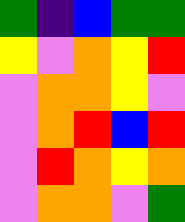[["green", "indigo", "blue", "green", "green"], ["yellow", "violet", "orange", "yellow", "red"], ["violet", "orange", "orange", "yellow", "violet"], ["violet", "orange", "red", "blue", "red"], ["violet", "red", "orange", "yellow", "orange"], ["violet", "orange", "orange", "violet", "green"]]